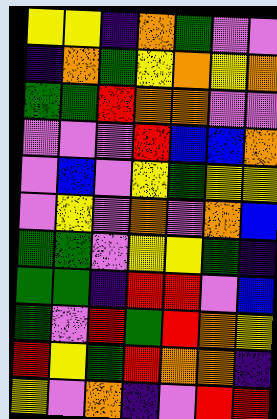[["yellow", "yellow", "indigo", "orange", "green", "violet", "violet"], ["indigo", "orange", "green", "yellow", "orange", "yellow", "orange"], ["green", "green", "red", "orange", "orange", "violet", "violet"], ["violet", "violet", "violet", "red", "blue", "blue", "orange"], ["violet", "blue", "violet", "yellow", "green", "yellow", "yellow"], ["violet", "yellow", "violet", "orange", "violet", "orange", "blue"], ["green", "green", "violet", "yellow", "yellow", "green", "indigo"], ["green", "green", "indigo", "red", "red", "violet", "blue"], ["green", "violet", "red", "green", "red", "orange", "yellow"], ["red", "yellow", "green", "red", "orange", "orange", "indigo"], ["yellow", "violet", "orange", "indigo", "violet", "red", "red"]]